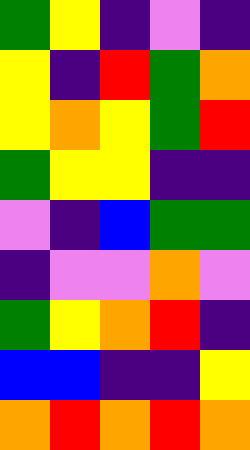[["green", "yellow", "indigo", "violet", "indigo"], ["yellow", "indigo", "red", "green", "orange"], ["yellow", "orange", "yellow", "green", "red"], ["green", "yellow", "yellow", "indigo", "indigo"], ["violet", "indigo", "blue", "green", "green"], ["indigo", "violet", "violet", "orange", "violet"], ["green", "yellow", "orange", "red", "indigo"], ["blue", "blue", "indigo", "indigo", "yellow"], ["orange", "red", "orange", "red", "orange"]]